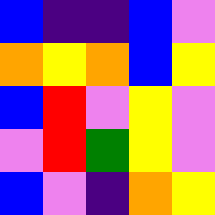[["blue", "indigo", "indigo", "blue", "violet"], ["orange", "yellow", "orange", "blue", "yellow"], ["blue", "red", "violet", "yellow", "violet"], ["violet", "red", "green", "yellow", "violet"], ["blue", "violet", "indigo", "orange", "yellow"]]